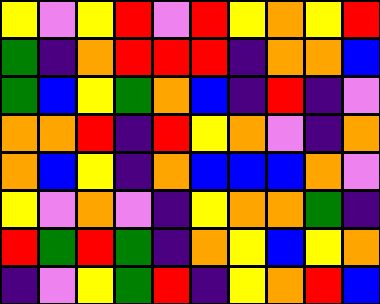[["yellow", "violet", "yellow", "red", "violet", "red", "yellow", "orange", "yellow", "red"], ["green", "indigo", "orange", "red", "red", "red", "indigo", "orange", "orange", "blue"], ["green", "blue", "yellow", "green", "orange", "blue", "indigo", "red", "indigo", "violet"], ["orange", "orange", "red", "indigo", "red", "yellow", "orange", "violet", "indigo", "orange"], ["orange", "blue", "yellow", "indigo", "orange", "blue", "blue", "blue", "orange", "violet"], ["yellow", "violet", "orange", "violet", "indigo", "yellow", "orange", "orange", "green", "indigo"], ["red", "green", "red", "green", "indigo", "orange", "yellow", "blue", "yellow", "orange"], ["indigo", "violet", "yellow", "green", "red", "indigo", "yellow", "orange", "red", "blue"]]